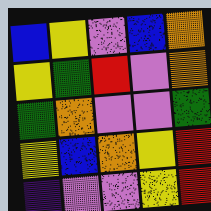[["blue", "yellow", "violet", "blue", "orange"], ["yellow", "green", "red", "violet", "orange"], ["green", "orange", "violet", "violet", "green"], ["yellow", "blue", "orange", "yellow", "red"], ["indigo", "violet", "violet", "yellow", "red"]]